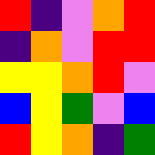[["red", "indigo", "violet", "orange", "red"], ["indigo", "orange", "violet", "red", "red"], ["yellow", "yellow", "orange", "red", "violet"], ["blue", "yellow", "green", "violet", "blue"], ["red", "yellow", "orange", "indigo", "green"]]